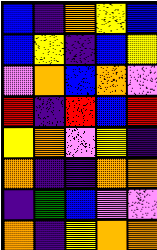[["blue", "indigo", "orange", "yellow", "blue"], ["blue", "yellow", "indigo", "blue", "yellow"], ["violet", "orange", "blue", "orange", "violet"], ["red", "indigo", "red", "blue", "red"], ["yellow", "orange", "violet", "yellow", "indigo"], ["orange", "indigo", "indigo", "orange", "orange"], ["indigo", "green", "blue", "violet", "violet"], ["orange", "indigo", "yellow", "orange", "orange"]]